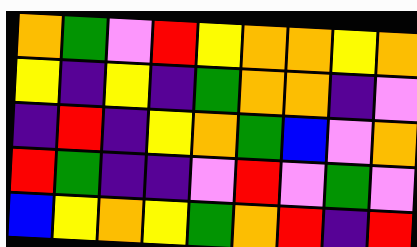[["orange", "green", "violet", "red", "yellow", "orange", "orange", "yellow", "orange"], ["yellow", "indigo", "yellow", "indigo", "green", "orange", "orange", "indigo", "violet"], ["indigo", "red", "indigo", "yellow", "orange", "green", "blue", "violet", "orange"], ["red", "green", "indigo", "indigo", "violet", "red", "violet", "green", "violet"], ["blue", "yellow", "orange", "yellow", "green", "orange", "red", "indigo", "red"]]